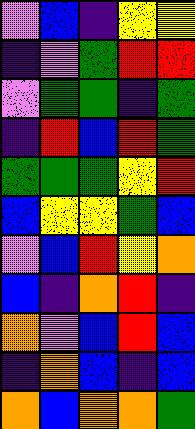[["violet", "blue", "indigo", "yellow", "yellow"], ["indigo", "violet", "green", "red", "red"], ["violet", "green", "green", "indigo", "green"], ["indigo", "red", "blue", "red", "green"], ["green", "green", "green", "yellow", "red"], ["blue", "yellow", "yellow", "green", "blue"], ["violet", "blue", "red", "yellow", "orange"], ["blue", "indigo", "orange", "red", "indigo"], ["orange", "violet", "blue", "red", "blue"], ["indigo", "orange", "blue", "indigo", "blue"], ["orange", "blue", "orange", "orange", "green"]]